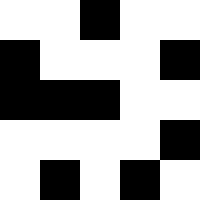[["white", "white", "black", "white", "white"], ["black", "white", "white", "white", "black"], ["black", "black", "black", "white", "white"], ["white", "white", "white", "white", "black"], ["white", "black", "white", "black", "white"]]